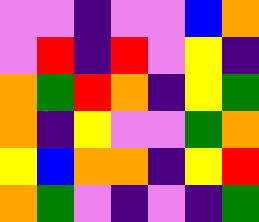[["violet", "violet", "indigo", "violet", "violet", "blue", "orange"], ["violet", "red", "indigo", "red", "violet", "yellow", "indigo"], ["orange", "green", "red", "orange", "indigo", "yellow", "green"], ["orange", "indigo", "yellow", "violet", "violet", "green", "orange"], ["yellow", "blue", "orange", "orange", "indigo", "yellow", "red"], ["orange", "green", "violet", "indigo", "violet", "indigo", "green"]]